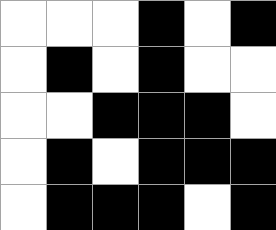[["white", "white", "white", "black", "white", "black"], ["white", "black", "white", "black", "white", "white"], ["white", "white", "black", "black", "black", "white"], ["white", "black", "white", "black", "black", "black"], ["white", "black", "black", "black", "white", "black"]]